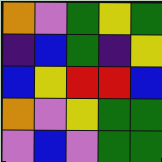[["orange", "violet", "green", "yellow", "green"], ["indigo", "blue", "green", "indigo", "yellow"], ["blue", "yellow", "red", "red", "blue"], ["orange", "violet", "yellow", "green", "green"], ["violet", "blue", "violet", "green", "green"]]